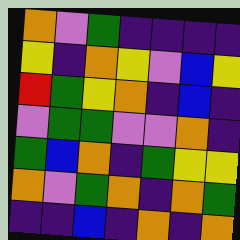[["orange", "violet", "green", "indigo", "indigo", "indigo", "indigo"], ["yellow", "indigo", "orange", "yellow", "violet", "blue", "yellow"], ["red", "green", "yellow", "orange", "indigo", "blue", "indigo"], ["violet", "green", "green", "violet", "violet", "orange", "indigo"], ["green", "blue", "orange", "indigo", "green", "yellow", "yellow"], ["orange", "violet", "green", "orange", "indigo", "orange", "green"], ["indigo", "indigo", "blue", "indigo", "orange", "indigo", "orange"]]